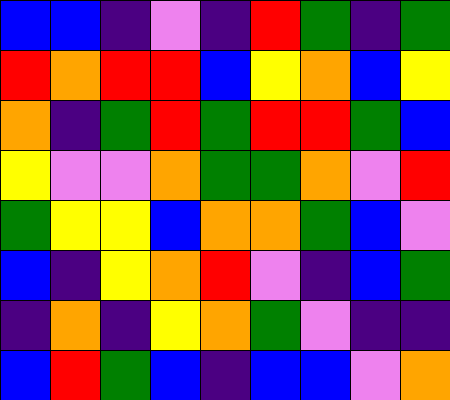[["blue", "blue", "indigo", "violet", "indigo", "red", "green", "indigo", "green"], ["red", "orange", "red", "red", "blue", "yellow", "orange", "blue", "yellow"], ["orange", "indigo", "green", "red", "green", "red", "red", "green", "blue"], ["yellow", "violet", "violet", "orange", "green", "green", "orange", "violet", "red"], ["green", "yellow", "yellow", "blue", "orange", "orange", "green", "blue", "violet"], ["blue", "indigo", "yellow", "orange", "red", "violet", "indigo", "blue", "green"], ["indigo", "orange", "indigo", "yellow", "orange", "green", "violet", "indigo", "indigo"], ["blue", "red", "green", "blue", "indigo", "blue", "blue", "violet", "orange"]]